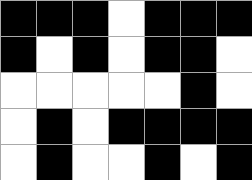[["black", "black", "black", "white", "black", "black", "black"], ["black", "white", "black", "white", "black", "black", "white"], ["white", "white", "white", "white", "white", "black", "white"], ["white", "black", "white", "black", "black", "black", "black"], ["white", "black", "white", "white", "black", "white", "black"]]